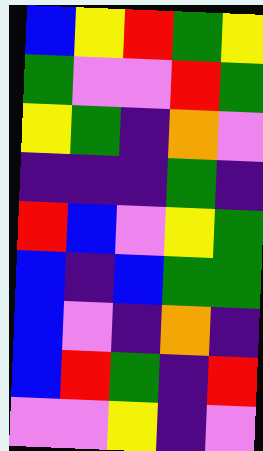[["blue", "yellow", "red", "green", "yellow"], ["green", "violet", "violet", "red", "green"], ["yellow", "green", "indigo", "orange", "violet"], ["indigo", "indigo", "indigo", "green", "indigo"], ["red", "blue", "violet", "yellow", "green"], ["blue", "indigo", "blue", "green", "green"], ["blue", "violet", "indigo", "orange", "indigo"], ["blue", "red", "green", "indigo", "red"], ["violet", "violet", "yellow", "indigo", "violet"]]